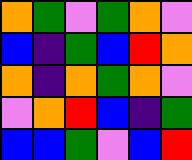[["orange", "green", "violet", "green", "orange", "violet"], ["blue", "indigo", "green", "blue", "red", "orange"], ["orange", "indigo", "orange", "green", "orange", "violet"], ["violet", "orange", "red", "blue", "indigo", "green"], ["blue", "blue", "green", "violet", "blue", "red"]]